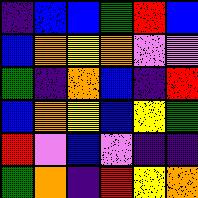[["indigo", "blue", "blue", "green", "red", "blue"], ["blue", "orange", "yellow", "orange", "violet", "violet"], ["green", "indigo", "orange", "blue", "indigo", "red"], ["blue", "orange", "yellow", "blue", "yellow", "green"], ["red", "violet", "blue", "violet", "indigo", "indigo"], ["green", "orange", "indigo", "red", "yellow", "orange"]]